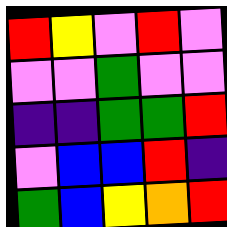[["red", "yellow", "violet", "red", "violet"], ["violet", "violet", "green", "violet", "violet"], ["indigo", "indigo", "green", "green", "red"], ["violet", "blue", "blue", "red", "indigo"], ["green", "blue", "yellow", "orange", "red"]]